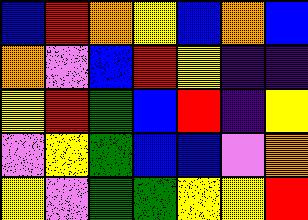[["blue", "red", "orange", "yellow", "blue", "orange", "blue"], ["orange", "violet", "blue", "red", "yellow", "indigo", "indigo"], ["yellow", "red", "green", "blue", "red", "indigo", "yellow"], ["violet", "yellow", "green", "blue", "blue", "violet", "orange"], ["yellow", "violet", "green", "green", "yellow", "yellow", "red"]]